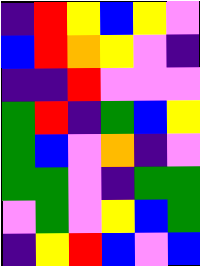[["indigo", "red", "yellow", "blue", "yellow", "violet"], ["blue", "red", "orange", "yellow", "violet", "indigo"], ["indigo", "indigo", "red", "violet", "violet", "violet"], ["green", "red", "indigo", "green", "blue", "yellow"], ["green", "blue", "violet", "orange", "indigo", "violet"], ["green", "green", "violet", "indigo", "green", "green"], ["violet", "green", "violet", "yellow", "blue", "green"], ["indigo", "yellow", "red", "blue", "violet", "blue"]]